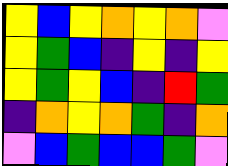[["yellow", "blue", "yellow", "orange", "yellow", "orange", "violet"], ["yellow", "green", "blue", "indigo", "yellow", "indigo", "yellow"], ["yellow", "green", "yellow", "blue", "indigo", "red", "green"], ["indigo", "orange", "yellow", "orange", "green", "indigo", "orange"], ["violet", "blue", "green", "blue", "blue", "green", "violet"]]